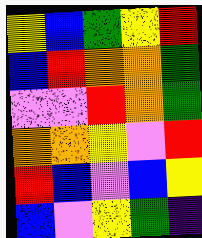[["yellow", "blue", "green", "yellow", "red"], ["blue", "red", "orange", "orange", "green"], ["violet", "violet", "red", "orange", "green"], ["orange", "orange", "yellow", "violet", "red"], ["red", "blue", "violet", "blue", "yellow"], ["blue", "violet", "yellow", "green", "indigo"]]